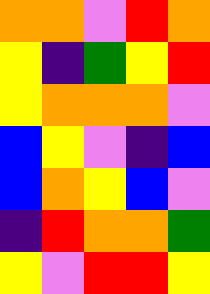[["orange", "orange", "violet", "red", "orange"], ["yellow", "indigo", "green", "yellow", "red"], ["yellow", "orange", "orange", "orange", "violet"], ["blue", "yellow", "violet", "indigo", "blue"], ["blue", "orange", "yellow", "blue", "violet"], ["indigo", "red", "orange", "orange", "green"], ["yellow", "violet", "red", "red", "yellow"]]